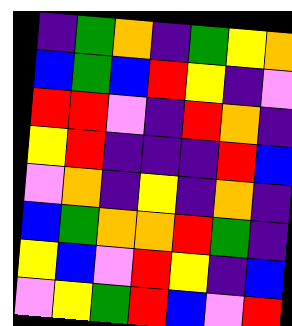[["indigo", "green", "orange", "indigo", "green", "yellow", "orange"], ["blue", "green", "blue", "red", "yellow", "indigo", "violet"], ["red", "red", "violet", "indigo", "red", "orange", "indigo"], ["yellow", "red", "indigo", "indigo", "indigo", "red", "blue"], ["violet", "orange", "indigo", "yellow", "indigo", "orange", "indigo"], ["blue", "green", "orange", "orange", "red", "green", "indigo"], ["yellow", "blue", "violet", "red", "yellow", "indigo", "blue"], ["violet", "yellow", "green", "red", "blue", "violet", "red"]]